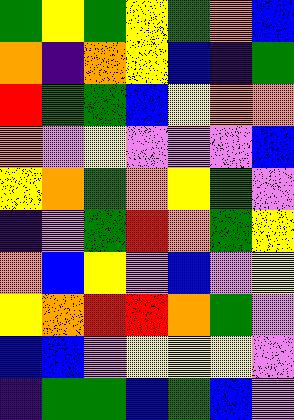[["green", "yellow", "green", "yellow", "green", "orange", "blue"], ["orange", "indigo", "orange", "yellow", "blue", "indigo", "green"], ["red", "green", "green", "blue", "yellow", "orange", "orange"], ["orange", "violet", "yellow", "violet", "violet", "violet", "blue"], ["yellow", "orange", "green", "orange", "yellow", "green", "violet"], ["indigo", "violet", "green", "red", "orange", "green", "yellow"], ["orange", "blue", "yellow", "violet", "blue", "violet", "yellow"], ["yellow", "orange", "red", "red", "orange", "green", "violet"], ["blue", "blue", "violet", "yellow", "yellow", "yellow", "violet"], ["indigo", "green", "green", "blue", "green", "blue", "violet"]]